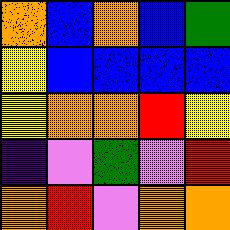[["orange", "blue", "orange", "blue", "green"], ["yellow", "blue", "blue", "blue", "blue"], ["yellow", "orange", "orange", "red", "yellow"], ["indigo", "violet", "green", "violet", "red"], ["orange", "red", "violet", "orange", "orange"]]